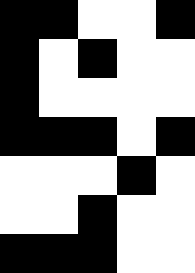[["black", "black", "white", "white", "black"], ["black", "white", "black", "white", "white"], ["black", "white", "white", "white", "white"], ["black", "black", "black", "white", "black"], ["white", "white", "white", "black", "white"], ["white", "white", "black", "white", "white"], ["black", "black", "black", "white", "white"]]